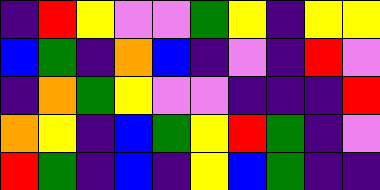[["indigo", "red", "yellow", "violet", "violet", "green", "yellow", "indigo", "yellow", "yellow"], ["blue", "green", "indigo", "orange", "blue", "indigo", "violet", "indigo", "red", "violet"], ["indigo", "orange", "green", "yellow", "violet", "violet", "indigo", "indigo", "indigo", "red"], ["orange", "yellow", "indigo", "blue", "green", "yellow", "red", "green", "indigo", "violet"], ["red", "green", "indigo", "blue", "indigo", "yellow", "blue", "green", "indigo", "indigo"]]